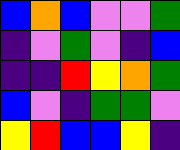[["blue", "orange", "blue", "violet", "violet", "green"], ["indigo", "violet", "green", "violet", "indigo", "blue"], ["indigo", "indigo", "red", "yellow", "orange", "green"], ["blue", "violet", "indigo", "green", "green", "violet"], ["yellow", "red", "blue", "blue", "yellow", "indigo"]]